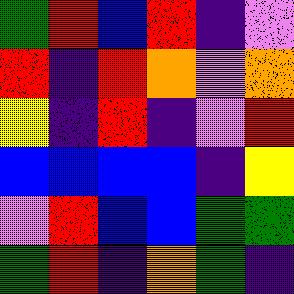[["green", "red", "blue", "red", "indigo", "violet"], ["red", "indigo", "red", "orange", "violet", "orange"], ["yellow", "indigo", "red", "indigo", "violet", "red"], ["blue", "blue", "blue", "blue", "indigo", "yellow"], ["violet", "red", "blue", "blue", "green", "green"], ["green", "red", "indigo", "orange", "green", "indigo"]]